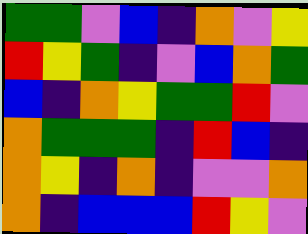[["green", "green", "violet", "blue", "indigo", "orange", "violet", "yellow"], ["red", "yellow", "green", "indigo", "violet", "blue", "orange", "green"], ["blue", "indigo", "orange", "yellow", "green", "green", "red", "violet"], ["orange", "green", "green", "green", "indigo", "red", "blue", "indigo"], ["orange", "yellow", "indigo", "orange", "indigo", "violet", "violet", "orange"], ["orange", "indigo", "blue", "blue", "blue", "red", "yellow", "violet"]]